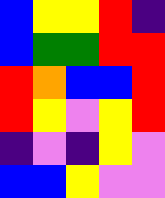[["blue", "yellow", "yellow", "red", "indigo"], ["blue", "green", "green", "red", "red"], ["red", "orange", "blue", "blue", "red"], ["red", "yellow", "violet", "yellow", "red"], ["indigo", "violet", "indigo", "yellow", "violet"], ["blue", "blue", "yellow", "violet", "violet"]]